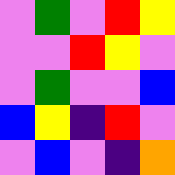[["violet", "green", "violet", "red", "yellow"], ["violet", "violet", "red", "yellow", "violet"], ["violet", "green", "violet", "violet", "blue"], ["blue", "yellow", "indigo", "red", "violet"], ["violet", "blue", "violet", "indigo", "orange"]]